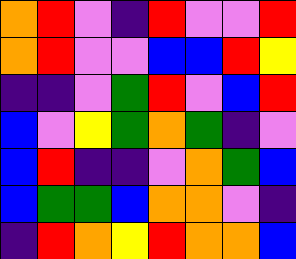[["orange", "red", "violet", "indigo", "red", "violet", "violet", "red"], ["orange", "red", "violet", "violet", "blue", "blue", "red", "yellow"], ["indigo", "indigo", "violet", "green", "red", "violet", "blue", "red"], ["blue", "violet", "yellow", "green", "orange", "green", "indigo", "violet"], ["blue", "red", "indigo", "indigo", "violet", "orange", "green", "blue"], ["blue", "green", "green", "blue", "orange", "orange", "violet", "indigo"], ["indigo", "red", "orange", "yellow", "red", "orange", "orange", "blue"]]